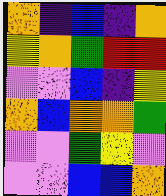[["orange", "indigo", "blue", "indigo", "orange"], ["yellow", "orange", "green", "red", "red"], ["violet", "violet", "blue", "indigo", "yellow"], ["orange", "blue", "orange", "orange", "green"], ["violet", "violet", "green", "yellow", "violet"], ["violet", "violet", "blue", "blue", "orange"]]